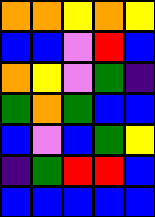[["orange", "orange", "yellow", "orange", "yellow"], ["blue", "blue", "violet", "red", "blue"], ["orange", "yellow", "violet", "green", "indigo"], ["green", "orange", "green", "blue", "blue"], ["blue", "violet", "blue", "green", "yellow"], ["indigo", "green", "red", "red", "blue"], ["blue", "blue", "blue", "blue", "blue"]]